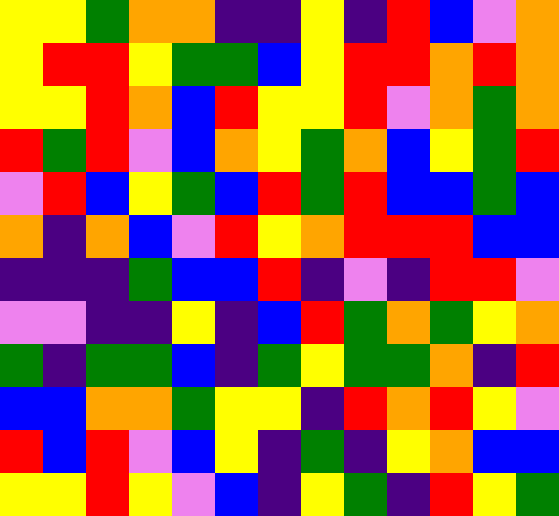[["yellow", "yellow", "green", "orange", "orange", "indigo", "indigo", "yellow", "indigo", "red", "blue", "violet", "orange"], ["yellow", "red", "red", "yellow", "green", "green", "blue", "yellow", "red", "red", "orange", "red", "orange"], ["yellow", "yellow", "red", "orange", "blue", "red", "yellow", "yellow", "red", "violet", "orange", "green", "orange"], ["red", "green", "red", "violet", "blue", "orange", "yellow", "green", "orange", "blue", "yellow", "green", "red"], ["violet", "red", "blue", "yellow", "green", "blue", "red", "green", "red", "blue", "blue", "green", "blue"], ["orange", "indigo", "orange", "blue", "violet", "red", "yellow", "orange", "red", "red", "red", "blue", "blue"], ["indigo", "indigo", "indigo", "green", "blue", "blue", "red", "indigo", "violet", "indigo", "red", "red", "violet"], ["violet", "violet", "indigo", "indigo", "yellow", "indigo", "blue", "red", "green", "orange", "green", "yellow", "orange"], ["green", "indigo", "green", "green", "blue", "indigo", "green", "yellow", "green", "green", "orange", "indigo", "red"], ["blue", "blue", "orange", "orange", "green", "yellow", "yellow", "indigo", "red", "orange", "red", "yellow", "violet"], ["red", "blue", "red", "violet", "blue", "yellow", "indigo", "green", "indigo", "yellow", "orange", "blue", "blue"], ["yellow", "yellow", "red", "yellow", "violet", "blue", "indigo", "yellow", "green", "indigo", "red", "yellow", "green"]]